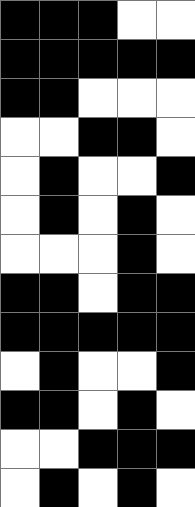[["black", "black", "black", "white", "white"], ["black", "black", "black", "black", "black"], ["black", "black", "white", "white", "white"], ["white", "white", "black", "black", "white"], ["white", "black", "white", "white", "black"], ["white", "black", "white", "black", "white"], ["white", "white", "white", "black", "white"], ["black", "black", "white", "black", "black"], ["black", "black", "black", "black", "black"], ["white", "black", "white", "white", "black"], ["black", "black", "white", "black", "white"], ["white", "white", "black", "black", "black"], ["white", "black", "white", "black", "white"]]